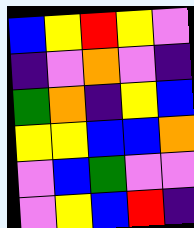[["blue", "yellow", "red", "yellow", "violet"], ["indigo", "violet", "orange", "violet", "indigo"], ["green", "orange", "indigo", "yellow", "blue"], ["yellow", "yellow", "blue", "blue", "orange"], ["violet", "blue", "green", "violet", "violet"], ["violet", "yellow", "blue", "red", "indigo"]]